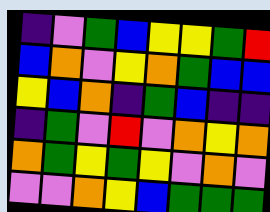[["indigo", "violet", "green", "blue", "yellow", "yellow", "green", "red"], ["blue", "orange", "violet", "yellow", "orange", "green", "blue", "blue"], ["yellow", "blue", "orange", "indigo", "green", "blue", "indigo", "indigo"], ["indigo", "green", "violet", "red", "violet", "orange", "yellow", "orange"], ["orange", "green", "yellow", "green", "yellow", "violet", "orange", "violet"], ["violet", "violet", "orange", "yellow", "blue", "green", "green", "green"]]